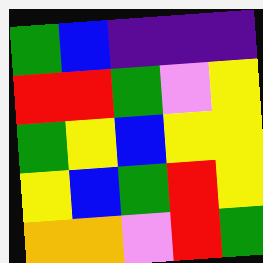[["green", "blue", "indigo", "indigo", "indigo"], ["red", "red", "green", "violet", "yellow"], ["green", "yellow", "blue", "yellow", "yellow"], ["yellow", "blue", "green", "red", "yellow"], ["orange", "orange", "violet", "red", "green"]]